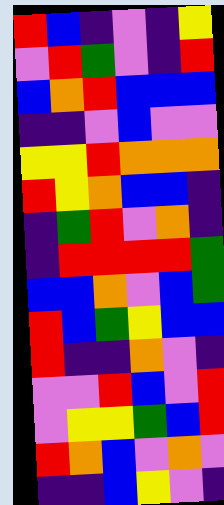[["red", "blue", "indigo", "violet", "indigo", "yellow"], ["violet", "red", "green", "violet", "indigo", "red"], ["blue", "orange", "red", "blue", "blue", "blue"], ["indigo", "indigo", "violet", "blue", "violet", "violet"], ["yellow", "yellow", "red", "orange", "orange", "orange"], ["red", "yellow", "orange", "blue", "blue", "indigo"], ["indigo", "green", "red", "violet", "orange", "indigo"], ["indigo", "red", "red", "red", "red", "green"], ["blue", "blue", "orange", "violet", "blue", "green"], ["red", "blue", "green", "yellow", "blue", "blue"], ["red", "indigo", "indigo", "orange", "violet", "indigo"], ["violet", "violet", "red", "blue", "violet", "red"], ["violet", "yellow", "yellow", "green", "blue", "red"], ["red", "orange", "blue", "violet", "orange", "violet"], ["indigo", "indigo", "blue", "yellow", "violet", "indigo"]]